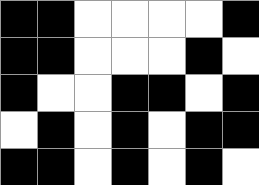[["black", "black", "white", "white", "white", "white", "black"], ["black", "black", "white", "white", "white", "black", "white"], ["black", "white", "white", "black", "black", "white", "black"], ["white", "black", "white", "black", "white", "black", "black"], ["black", "black", "white", "black", "white", "black", "white"]]